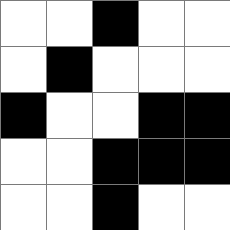[["white", "white", "black", "white", "white"], ["white", "black", "white", "white", "white"], ["black", "white", "white", "black", "black"], ["white", "white", "black", "black", "black"], ["white", "white", "black", "white", "white"]]